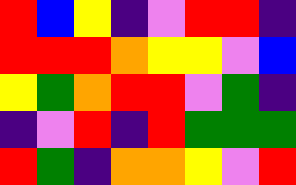[["red", "blue", "yellow", "indigo", "violet", "red", "red", "indigo"], ["red", "red", "red", "orange", "yellow", "yellow", "violet", "blue"], ["yellow", "green", "orange", "red", "red", "violet", "green", "indigo"], ["indigo", "violet", "red", "indigo", "red", "green", "green", "green"], ["red", "green", "indigo", "orange", "orange", "yellow", "violet", "red"]]